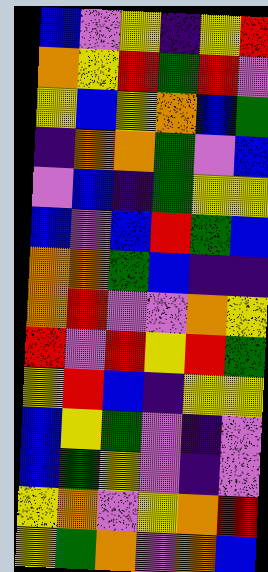[["blue", "violet", "yellow", "indigo", "yellow", "red"], ["orange", "yellow", "red", "green", "red", "violet"], ["yellow", "blue", "yellow", "orange", "blue", "green"], ["indigo", "orange", "orange", "green", "violet", "blue"], ["violet", "blue", "indigo", "green", "yellow", "yellow"], ["blue", "violet", "blue", "red", "green", "blue"], ["orange", "orange", "green", "blue", "indigo", "indigo"], ["orange", "red", "violet", "violet", "orange", "yellow"], ["red", "violet", "red", "yellow", "red", "green"], ["yellow", "red", "blue", "indigo", "yellow", "yellow"], ["blue", "yellow", "green", "violet", "indigo", "violet"], ["blue", "green", "yellow", "violet", "indigo", "violet"], ["yellow", "orange", "violet", "yellow", "orange", "red"], ["yellow", "green", "orange", "violet", "orange", "blue"]]